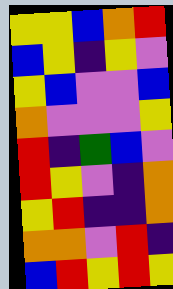[["yellow", "yellow", "blue", "orange", "red"], ["blue", "yellow", "indigo", "yellow", "violet"], ["yellow", "blue", "violet", "violet", "blue"], ["orange", "violet", "violet", "violet", "yellow"], ["red", "indigo", "green", "blue", "violet"], ["red", "yellow", "violet", "indigo", "orange"], ["yellow", "red", "indigo", "indigo", "orange"], ["orange", "orange", "violet", "red", "indigo"], ["blue", "red", "yellow", "red", "yellow"]]